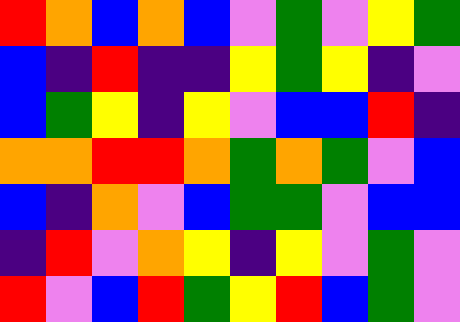[["red", "orange", "blue", "orange", "blue", "violet", "green", "violet", "yellow", "green"], ["blue", "indigo", "red", "indigo", "indigo", "yellow", "green", "yellow", "indigo", "violet"], ["blue", "green", "yellow", "indigo", "yellow", "violet", "blue", "blue", "red", "indigo"], ["orange", "orange", "red", "red", "orange", "green", "orange", "green", "violet", "blue"], ["blue", "indigo", "orange", "violet", "blue", "green", "green", "violet", "blue", "blue"], ["indigo", "red", "violet", "orange", "yellow", "indigo", "yellow", "violet", "green", "violet"], ["red", "violet", "blue", "red", "green", "yellow", "red", "blue", "green", "violet"]]